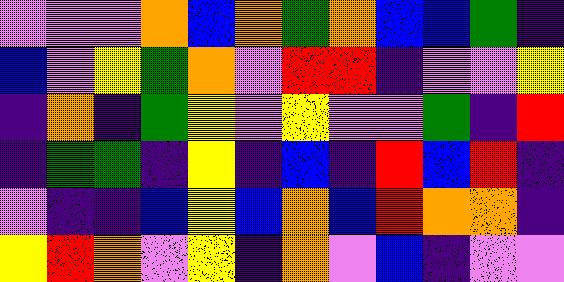[["violet", "violet", "violet", "orange", "blue", "orange", "green", "orange", "blue", "blue", "green", "indigo"], ["blue", "violet", "yellow", "green", "orange", "violet", "red", "red", "indigo", "violet", "violet", "yellow"], ["indigo", "orange", "indigo", "green", "yellow", "violet", "yellow", "violet", "violet", "green", "indigo", "red"], ["indigo", "green", "green", "indigo", "yellow", "indigo", "blue", "indigo", "red", "blue", "red", "indigo"], ["violet", "indigo", "indigo", "blue", "yellow", "blue", "orange", "blue", "red", "orange", "orange", "indigo"], ["yellow", "red", "orange", "violet", "yellow", "indigo", "orange", "violet", "blue", "indigo", "violet", "violet"]]